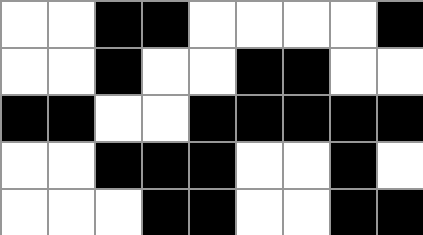[["white", "white", "black", "black", "white", "white", "white", "white", "black"], ["white", "white", "black", "white", "white", "black", "black", "white", "white"], ["black", "black", "white", "white", "black", "black", "black", "black", "black"], ["white", "white", "black", "black", "black", "white", "white", "black", "white"], ["white", "white", "white", "black", "black", "white", "white", "black", "black"]]